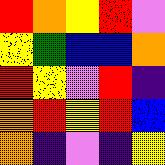[["red", "orange", "yellow", "red", "violet"], ["yellow", "green", "blue", "blue", "orange"], ["red", "yellow", "violet", "red", "indigo"], ["orange", "red", "yellow", "red", "blue"], ["orange", "indigo", "violet", "indigo", "yellow"]]